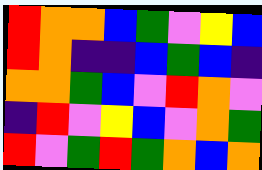[["red", "orange", "orange", "blue", "green", "violet", "yellow", "blue"], ["red", "orange", "indigo", "indigo", "blue", "green", "blue", "indigo"], ["orange", "orange", "green", "blue", "violet", "red", "orange", "violet"], ["indigo", "red", "violet", "yellow", "blue", "violet", "orange", "green"], ["red", "violet", "green", "red", "green", "orange", "blue", "orange"]]